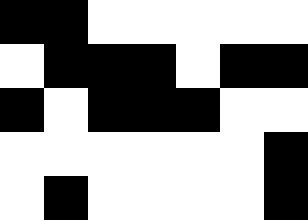[["black", "black", "white", "white", "white", "white", "white"], ["white", "black", "black", "black", "white", "black", "black"], ["black", "white", "black", "black", "black", "white", "white"], ["white", "white", "white", "white", "white", "white", "black"], ["white", "black", "white", "white", "white", "white", "black"]]